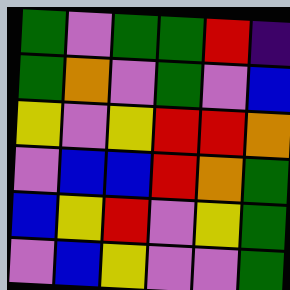[["green", "violet", "green", "green", "red", "indigo"], ["green", "orange", "violet", "green", "violet", "blue"], ["yellow", "violet", "yellow", "red", "red", "orange"], ["violet", "blue", "blue", "red", "orange", "green"], ["blue", "yellow", "red", "violet", "yellow", "green"], ["violet", "blue", "yellow", "violet", "violet", "green"]]